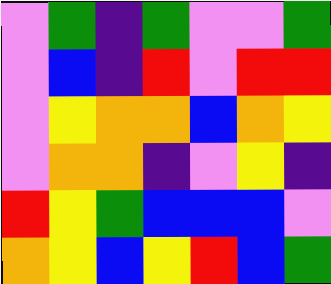[["violet", "green", "indigo", "green", "violet", "violet", "green"], ["violet", "blue", "indigo", "red", "violet", "red", "red"], ["violet", "yellow", "orange", "orange", "blue", "orange", "yellow"], ["violet", "orange", "orange", "indigo", "violet", "yellow", "indigo"], ["red", "yellow", "green", "blue", "blue", "blue", "violet"], ["orange", "yellow", "blue", "yellow", "red", "blue", "green"]]